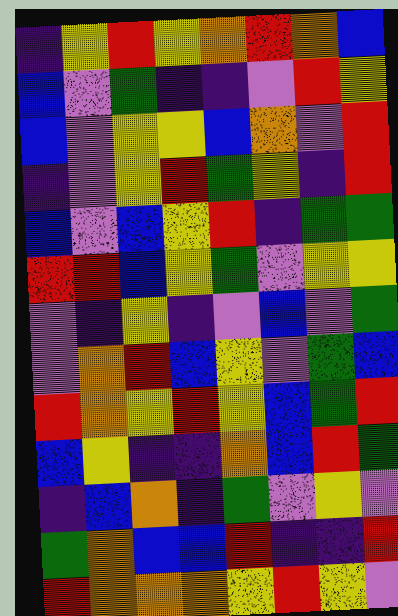[["indigo", "yellow", "red", "yellow", "orange", "red", "orange", "blue"], ["blue", "violet", "green", "indigo", "indigo", "violet", "red", "yellow"], ["blue", "violet", "yellow", "yellow", "blue", "orange", "violet", "red"], ["indigo", "violet", "yellow", "red", "green", "yellow", "indigo", "red"], ["blue", "violet", "blue", "yellow", "red", "indigo", "green", "green"], ["red", "red", "blue", "yellow", "green", "violet", "yellow", "yellow"], ["violet", "indigo", "yellow", "indigo", "violet", "blue", "violet", "green"], ["violet", "orange", "red", "blue", "yellow", "violet", "green", "blue"], ["red", "orange", "yellow", "red", "yellow", "blue", "green", "red"], ["blue", "yellow", "indigo", "indigo", "orange", "blue", "red", "green"], ["indigo", "blue", "orange", "indigo", "green", "violet", "yellow", "violet"], ["green", "orange", "blue", "blue", "red", "indigo", "indigo", "red"], ["red", "orange", "orange", "orange", "yellow", "red", "yellow", "violet"]]